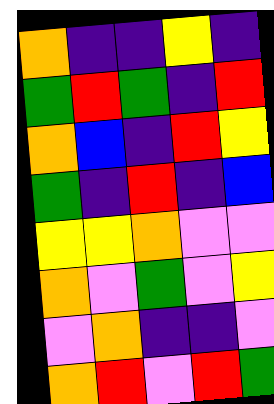[["orange", "indigo", "indigo", "yellow", "indigo"], ["green", "red", "green", "indigo", "red"], ["orange", "blue", "indigo", "red", "yellow"], ["green", "indigo", "red", "indigo", "blue"], ["yellow", "yellow", "orange", "violet", "violet"], ["orange", "violet", "green", "violet", "yellow"], ["violet", "orange", "indigo", "indigo", "violet"], ["orange", "red", "violet", "red", "green"]]